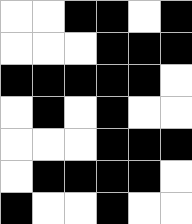[["white", "white", "black", "black", "white", "black"], ["white", "white", "white", "black", "black", "black"], ["black", "black", "black", "black", "black", "white"], ["white", "black", "white", "black", "white", "white"], ["white", "white", "white", "black", "black", "black"], ["white", "black", "black", "black", "black", "white"], ["black", "white", "white", "black", "white", "white"]]